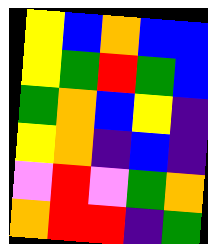[["yellow", "blue", "orange", "blue", "blue"], ["yellow", "green", "red", "green", "blue"], ["green", "orange", "blue", "yellow", "indigo"], ["yellow", "orange", "indigo", "blue", "indigo"], ["violet", "red", "violet", "green", "orange"], ["orange", "red", "red", "indigo", "green"]]